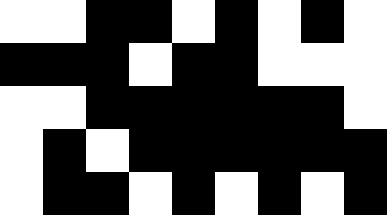[["white", "white", "black", "black", "white", "black", "white", "black", "white"], ["black", "black", "black", "white", "black", "black", "white", "white", "white"], ["white", "white", "black", "black", "black", "black", "black", "black", "white"], ["white", "black", "white", "black", "black", "black", "black", "black", "black"], ["white", "black", "black", "white", "black", "white", "black", "white", "black"]]